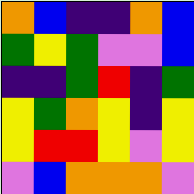[["orange", "blue", "indigo", "indigo", "orange", "blue"], ["green", "yellow", "green", "violet", "violet", "blue"], ["indigo", "indigo", "green", "red", "indigo", "green"], ["yellow", "green", "orange", "yellow", "indigo", "yellow"], ["yellow", "red", "red", "yellow", "violet", "yellow"], ["violet", "blue", "orange", "orange", "orange", "violet"]]